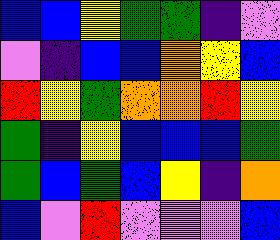[["blue", "blue", "yellow", "green", "green", "indigo", "violet"], ["violet", "indigo", "blue", "blue", "orange", "yellow", "blue"], ["red", "yellow", "green", "orange", "orange", "red", "yellow"], ["green", "indigo", "yellow", "blue", "blue", "blue", "green"], ["green", "blue", "green", "blue", "yellow", "indigo", "orange"], ["blue", "violet", "red", "violet", "violet", "violet", "blue"]]